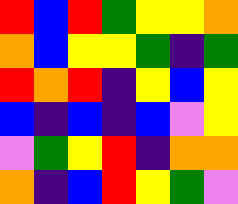[["red", "blue", "red", "green", "yellow", "yellow", "orange"], ["orange", "blue", "yellow", "yellow", "green", "indigo", "green"], ["red", "orange", "red", "indigo", "yellow", "blue", "yellow"], ["blue", "indigo", "blue", "indigo", "blue", "violet", "yellow"], ["violet", "green", "yellow", "red", "indigo", "orange", "orange"], ["orange", "indigo", "blue", "red", "yellow", "green", "violet"]]